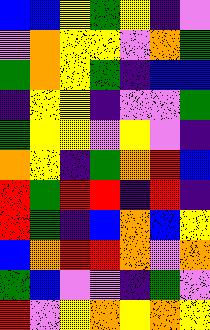[["blue", "blue", "yellow", "green", "yellow", "indigo", "violet"], ["violet", "orange", "yellow", "yellow", "violet", "orange", "green"], ["green", "orange", "yellow", "green", "indigo", "blue", "blue"], ["indigo", "yellow", "yellow", "indigo", "violet", "violet", "green"], ["green", "yellow", "yellow", "violet", "yellow", "violet", "indigo"], ["orange", "yellow", "indigo", "green", "orange", "red", "blue"], ["red", "green", "red", "red", "indigo", "red", "indigo"], ["red", "green", "indigo", "blue", "orange", "blue", "yellow"], ["blue", "orange", "red", "red", "orange", "violet", "orange"], ["green", "blue", "violet", "violet", "indigo", "green", "violet"], ["red", "violet", "yellow", "orange", "yellow", "orange", "yellow"]]